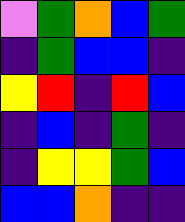[["violet", "green", "orange", "blue", "green"], ["indigo", "green", "blue", "blue", "indigo"], ["yellow", "red", "indigo", "red", "blue"], ["indigo", "blue", "indigo", "green", "indigo"], ["indigo", "yellow", "yellow", "green", "blue"], ["blue", "blue", "orange", "indigo", "indigo"]]